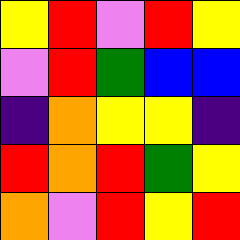[["yellow", "red", "violet", "red", "yellow"], ["violet", "red", "green", "blue", "blue"], ["indigo", "orange", "yellow", "yellow", "indigo"], ["red", "orange", "red", "green", "yellow"], ["orange", "violet", "red", "yellow", "red"]]